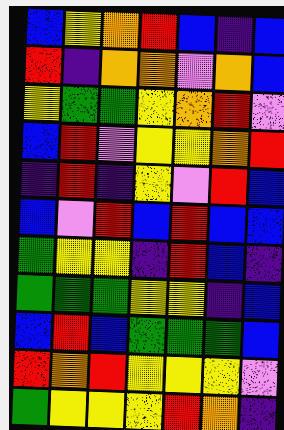[["blue", "yellow", "orange", "red", "blue", "indigo", "blue"], ["red", "indigo", "orange", "orange", "violet", "orange", "blue"], ["yellow", "green", "green", "yellow", "orange", "red", "violet"], ["blue", "red", "violet", "yellow", "yellow", "orange", "red"], ["indigo", "red", "indigo", "yellow", "violet", "red", "blue"], ["blue", "violet", "red", "blue", "red", "blue", "blue"], ["green", "yellow", "yellow", "indigo", "red", "blue", "indigo"], ["green", "green", "green", "yellow", "yellow", "indigo", "blue"], ["blue", "red", "blue", "green", "green", "green", "blue"], ["red", "orange", "red", "yellow", "yellow", "yellow", "violet"], ["green", "yellow", "yellow", "yellow", "red", "orange", "indigo"]]